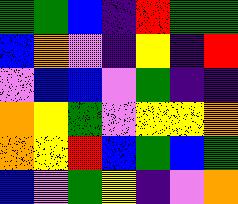[["green", "green", "blue", "indigo", "red", "green", "green"], ["blue", "orange", "violet", "indigo", "yellow", "indigo", "red"], ["violet", "blue", "blue", "violet", "green", "indigo", "indigo"], ["orange", "yellow", "green", "violet", "yellow", "yellow", "orange"], ["orange", "yellow", "red", "blue", "green", "blue", "green"], ["blue", "violet", "green", "yellow", "indigo", "violet", "orange"]]